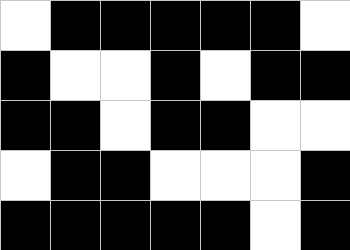[["white", "black", "black", "black", "black", "black", "white"], ["black", "white", "white", "black", "white", "black", "black"], ["black", "black", "white", "black", "black", "white", "white"], ["white", "black", "black", "white", "white", "white", "black"], ["black", "black", "black", "black", "black", "white", "black"]]